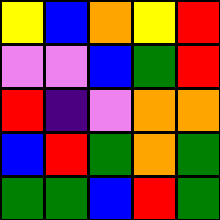[["yellow", "blue", "orange", "yellow", "red"], ["violet", "violet", "blue", "green", "red"], ["red", "indigo", "violet", "orange", "orange"], ["blue", "red", "green", "orange", "green"], ["green", "green", "blue", "red", "green"]]